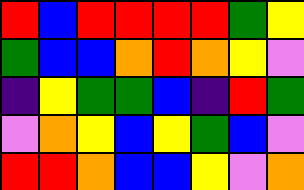[["red", "blue", "red", "red", "red", "red", "green", "yellow"], ["green", "blue", "blue", "orange", "red", "orange", "yellow", "violet"], ["indigo", "yellow", "green", "green", "blue", "indigo", "red", "green"], ["violet", "orange", "yellow", "blue", "yellow", "green", "blue", "violet"], ["red", "red", "orange", "blue", "blue", "yellow", "violet", "orange"]]